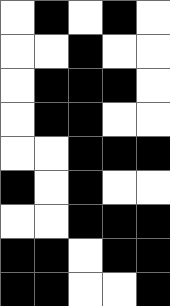[["white", "black", "white", "black", "white"], ["white", "white", "black", "white", "white"], ["white", "black", "black", "black", "white"], ["white", "black", "black", "white", "white"], ["white", "white", "black", "black", "black"], ["black", "white", "black", "white", "white"], ["white", "white", "black", "black", "black"], ["black", "black", "white", "black", "black"], ["black", "black", "white", "white", "black"]]